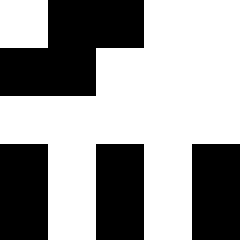[["white", "black", "black", "white", "white"], ["black", "black", "white", "white", "white"], ["white", "white", "white", "white", "white"], ["black", "white", "black", "white", "black"], ["black", "white", "black", "white", "black"]]